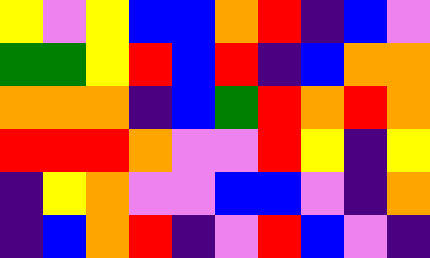[["yellow", "violet", "yellow", "blue", "blue", "orange", "red", "indigo", "blue", "violet"], ["green", "green", "yellow", "red", "blue", "red", "indigo", "blue", "orange", "orange"], ["orange", "orange", "orange", "indigo", "blue", "green", "red", "orange", "red", "orange"], ["red", "red", "red", "orange", "violet", "violet", "red", "yellow", "indigo", "yellow"], ["indigo", "yellow", "orange", "violet", "violet", "blue", "blue", "violet", "indigo", "orange"], ["indigo", "blue", "orange", "red", "indigo", "violet", "red", "blue", "violet", "indigo"]]